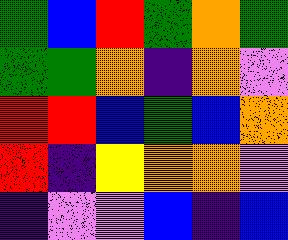[["green", "blue", "red", "green", "orange", "green"], ["green", "green", "orange", "indigo", "orange", "violet"], ["red", "red", "blue", "green", "blue", "orange"], ["red", "indigo", "yellow", "orange", "orange", "violet"], ["indigo", "violet", "violet", "blue", "indigo", "blue"]]